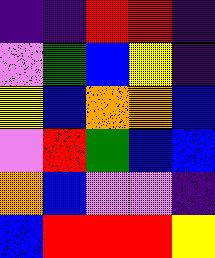[["indigo", "indigo", "red", "red", "indigo"], ["violet", "green", "blue", "yellow", "indigo"], ["yellow", "blue", "orange", "orange", "blue"], ["violet", "red", "green", "blue", "blue"], ["orange", "blue", "violet", "violet", "indigo"], ["blue", "red", "red", "red", "yellow"]]